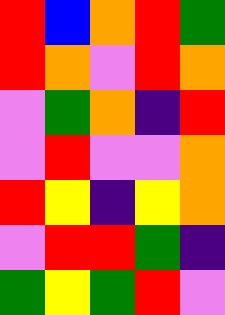[["red", "blue", "orange", "red", "green"], ["red", "orange", "violet", "red", "orange"], ["violet", "green", "orange", "indigo", "red"], ["violet", "red", "violet", "violet", "orange"], ["red", "yellow", "indigo", "yellow", "orange"], ["violet", "red", "red", "green", "indigo"], ["green", "yellow", "green", "red", "violet"]]